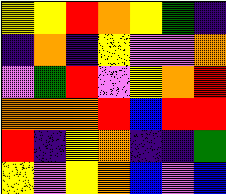[["yellow", "yellow", "red", "orange", "yellow", "green", "indigo"], ["indigo", "orange", "indigo", "yellow", "violet", "violet", "orange"], ["violet", "green", "red", "violet", "yellow", "orange", "red"], ["orange", "orange", "orange", "red", "blue", "red", "red"], ["red", "indigo", "yellow", "orange", "indigo", "indigo", "green"], ["yellow", "violet", "yellow", "orange", "blue", "violet", "blue"]]